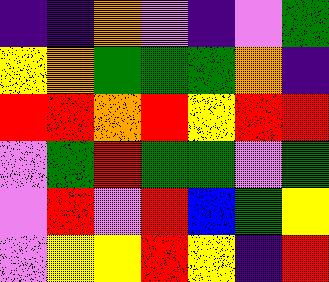[["indigo", "indigo", "orange", "violet", "indigo", "violet", "green"], ["yellow", "orange", "green", "green", "green", "orange", "indigo"], ["red", "red", "orange", "red", "yellow", "red", "red"], ["violet", "green", "red", "green", "green", "violet", "green"], ["violet", "red", "violet", "red", "blue", "green", "yellow"], ["violet", "yellow", "yellow", "red", "yellow", "indigo", "red"]]